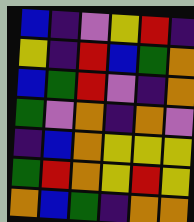[["blue", "indigo", "violet", "yellow", "red", "indigo"], ["yellow", "indigo", "red", "blue", "green", "orange"], ["blue", "green", "red", "violet", "indigo", "orange"], ["green", "violet", "orange", "indigo", "orange", "violet"], ["indigo", "blue", "orange", "yellow", "yellow", "yellow"], ["green", "red", "orange", "yellow", "red", "yellow"], ["orange", "blue", "green", "indigo", "orange", "orange"]]